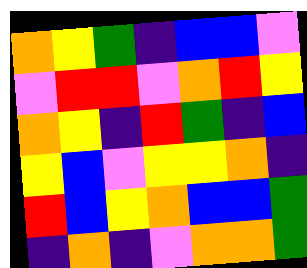[["orange", "yellow", "green", "indigo", "blue", "blue", "violet"], ["violet", "red", "red", "violet", "orange", "red", "yellow"], ["orange", "yellow", "indigo", "red", "green", "indigo", "blue"], ["yellow", "blue", "violet", "yellow", "yellow", "orange", "indigo"], ["red", "blue", "yellow", "orange", "blue", "blue", "green"], ["indigo", "orange", "indigo", "violet", "orange", "orange", "green"]]